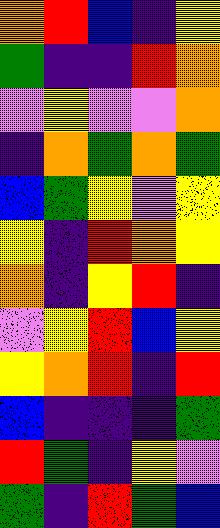[["orange", "red", "blue", "indigo", "yellow"], ["green", "indigo", "indigo", "red", "orange"], ["violet", "yellow", "violet", "violet", "orange"], ["indigo", "orange", "green", "orange", "green"], ["blue", "green", "yellow", "violet", "yellow"], ["yellow", "indigo", "red", "orange", "yellow"], ["orange", "indigo", "yellow", "red", "indigo"], ["violet", "yellow", "red", "blue", "yellow"], ["yellow", "orange", "red", "indigo", "red"], ["blue", "indigo", "indigo", "indigo", "green"], ["red", "green", "indigo", "yellow", "violet"], ["green", "indigo", "red", "green", "blue"]]